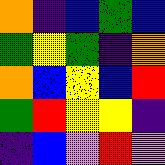[["orange", "indigo", "blue", "green", "blue"], ["green", "yellow", "green", "indigo", "orange"], ["orange", "blue", "yellow", "blue", "red"], ["green", "red", "yellow", "yellow", "indigo"], ["indigo", "blue", "violet", "red", "violet"]]